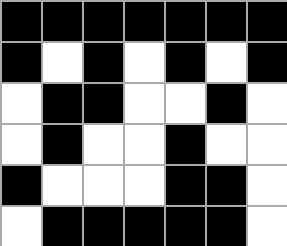[["black", "black", "black", "black", "black", "black", "black"], ["black", "white", "black", "white", "black", "white", "black"], ["white", "black", "black", "white", "white", "black", "white"], ["white", "black", "white", "white", "black", "white", "white"], ["black", "white", "white", "white", "black", "black", "white"], ["white", "black", "black", "black", "black", "black", "white"]]